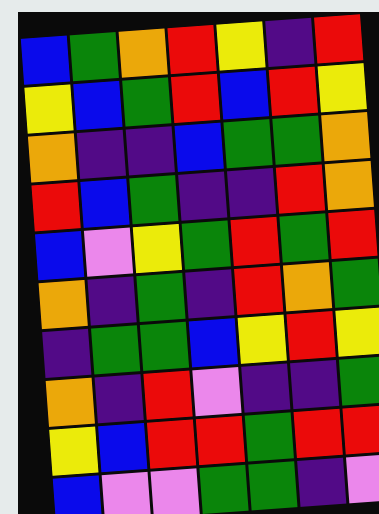[["blue", "green", "orange", "red", "yellow", "indigo", "red"], ["yellow", "blue", "green", "red", "blue", "red", "yellow"], ["orange", "indigo", "indigo", "blue", "green", "green", "orange"], ["red", "blue", "green", "indigo", "indigo", "red", "orange"], ["blue", "violet", "yellow", "green", "red", "green", "red"], ["orange", "indigo", "green", "indigo", "red", "orange", "green"], ["indigo", "green", "green", "blue", "yellow", "red", "yellow"], ["orange", "indigo", "red", "violet", "indigo", "indigo", "green"], ["yellow", "blue", "red", "red", "green", "red", "red"], ["blue", "violet", "violet", "green", "green", "indigo", "violet"]]